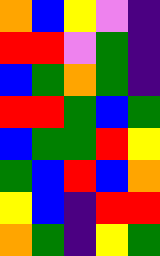[["orange", "blue", "yellow", "violet", "indigo"], ["red", "red", "violet", "green", "indigo"], ["blue", "green", "orange", "green", "indigo"], ["red", "red", "green", "blue", "green"], ["blue", "green", "green", "red", "yellow"], ["green", "blue", "red", "blue", "orange"], ["yellow", "blue", "indigo", "red", "red"], ["orange", "green", "indigo", "yellow", "green"]]